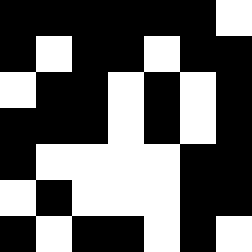[["black", "black", "black", "black", "black", "black", "white"], ["black", "white", "black", "black", "white", "black", "black"], ["white", "black", "black", "white", "black", "white", "black"], ["black", "black", "black", "white", "black", "white", "black"], ["black", "white", "white", "white", "white", "black", "black"], ["white", "black", "white", "white", "white", "black", "black"], ["black", "white", "black", "black", "white", "black", "white"]]